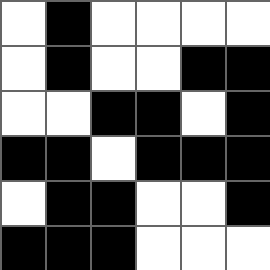[["white", "black", "white", "white", "white", "white"], ["white", "black", "white", "white", "black", "black"], ["white", "white", "black", "black", "white", "black"], ["black", "black", "white", "black", "black", "black"], ["white", "black", "black", "white", "white", "black"], ["black", "black", "black", "white", "white", "white"]]